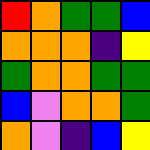[["red", "orange", "green", "green", "blue"], ["orange", "orange", "orange", "indigo", "yellow"], ["green", "orange", "orange", "green", "green"], ["blue", "violet", "orange", "orange", "green"], ["orange", "violet", "indigo", "blue", "yellow"]]